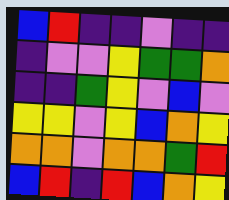[["blue", "red", "indigo", "indigo", "violet", "indigo", "indigo"], ["indigo", "violet", "violet", "yellow", "green", "green", "orange"], ["indigo", "indigo", "green", "yellow", "violet", "blue", "violet"], ["yellow", "yellow", "violet", "yellow", "blue", "orange", "yellow"], ["orange", "orange", "violet", "orange", "orange", "green", "red"], ["blue", "red", "indigo", "red", "blue", "orange", "yellow"]]